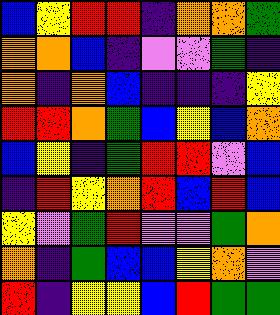[["blue", "yellow", "red", "red", "indigo", "orange", "orange", "green"], ["orange", "orange", "blue", "indigo", "violet", "violet", "green", "indigo"], ["orange", "indigo", "orange", "blue", "indigo", "indigo", "indigo", "yellow"], ["red", "red", "orange", "green", "blue", "yellow", "blue", "orange"], ["blue", "yellow", "indigo", "green", "red", "red", "violet", "blue"], ["indigo", "red", "yellow", "orange", "red", "blue", "red", "blue"], ["yellow", "violet", "green", "red", "violet", "violet", "green", "orange"], ["orange", "indigo", "green", "blue", "blue", "yellow", "orange", "violet"], ["red", "indigo", "yellow", "yellow", "blue", "red", "green", "green"]]